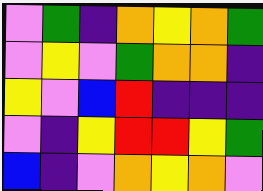[["violet", "green", "indigo", "orange", "yellow", "orange", "green"], ["violet", "yellow", "violet", "green", "orange", "orange", "indigo"], ["yellow", "violet", "blue", "red", "indigo", "indigo", "indigo"], ["violet", "indigo", "yellow", "red", "red", "yellow", "green"], ["blue", "indigo", "violet", "orange", "yellow", "orange", "violet"]]